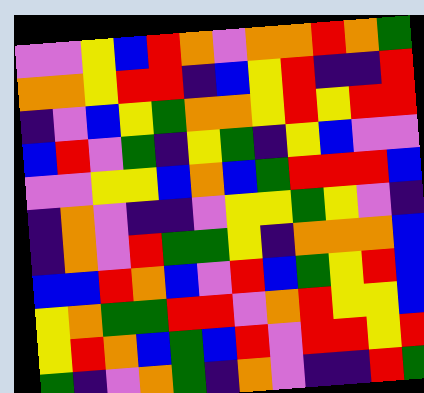[["violet", "violet", "yellow", "blue", "red", "orange", "violet", "orange", "orange", "red", "orange", "green"], ["orange", "orange", "yellow", "red", "red", "indigo", "blue", "yellow", "red", "indigo", "indigo", "red"], ["indigo", "violet", "blue", "yellow", "green", "orange", "orange", "yellow", "red", "yellow", "red", "red"], ["blue", "red", "violet", "green", "indigo", "yellow", "green", "indigo", "yellow", "blue", "violet", "violet"], ["violet", "violet", "yellow", "yellow", "blue", "orange", "blue", "green", "red", "red", "red", "blue"], ["indigo", "orange", "violet", "indigo", "indigo", "violet", "yellow", "yellow", "green", "yellow", "violet", "indigo"], ["indigo", "orange", "violet", "red", "green", "green", "yellow", "indigo", "orange", "orange", "orange", "blue"], ["blue", "blue", "red", "orange", "blue", "violet", "red", "blue", "green", "yellow", "red", "blue"], ["yellow", "orange", "green", "green", "red", "red", "violet", "orange", "red", "yellow", "yellow", "blue"], ["yellow", "red", "orange", "blue", "green", "blue", "red", "violet", "red", "red", "yellow", "red"], ["green", "indigo", "violet", "orange", "green", "indigo", "orange", "violet", "indigo", "indigo", "red", "green"]]